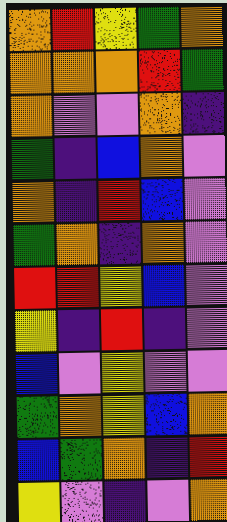[["orange", "red", "yellow", "green", "orange"], ["orange", "orange", "orange", "red", "green"], ["orange", "violet", "violet", "orange", "indigo"], ["green", "indigo", "blue", "orange", "violet"], ["orange", "indigo", "red", "blue", "violet"], ["green", "orange", "indigo", "orange", "violet"], ["red", "red", "yellow", "blue", "violet"], ["yellow", "indigo", "red", "indigo", "violet"], ["blue", "violet", "yellow", "violet", "violet"], ["green", "orange", "yellow", "blue", "orange"], ["blue", "green", "orange", "indigo", "red"], ["yellow", "violet", "indigo", "violet", "orange"]]